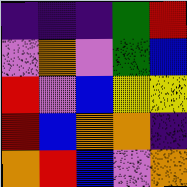[["indigo", "indigo", "indigo", "green", "red"], ["violet", "orange", "violet", "green", "blue"], ["red", "violet", "blue", "yellow", "yellow"], ["red", "blue", "orange", "orange", "indigo"], ["orange", "red", "blue", "violet", "orange"]]